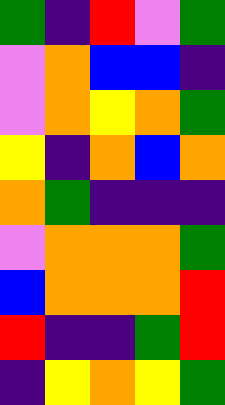[["green", "indigo", "red", "violet", "green"], ["violet", "orange", "blue", "blue", "indigo"], ["violet", "orange", "yellow", "orange", "green"], ["yellow", "indigo", "orange", "blue", "orange"], ["orange", "green", "indigo", "indigo", "indigo"], ["violet", "orange", "orange", "orange", "green"], ["blue", "orange", "orange", "orange", "red"], ["red", "indigo", "indigo", "green", "red"], ["indigo", "yellow", "orange", "yellow", "green"]]